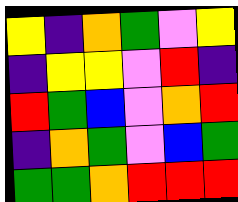[["yellow", "indigo", "orange", "green", "violet", "yellow"], ["indigo", "yellow", "yellow", "violet", "red", "indigo"], ["red", "green", "blue", "violet", "orange", "red"], ["indigo", "orange", "green", "violet", "blue", "green"], ["green", "green", "orange", "red", "red", "red"]]